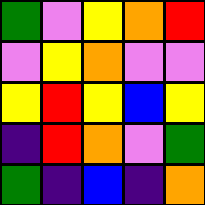[["green", "violet", "yellow", "orange", "red"], ["violet", "yellow", "orange", "violet", "violet"], ["yellow", "red", "yellow", "blue", "yellow"], ["indigo", "red", "orange", "violet", "green"], ["green", "indigo", "blue", "indigo", "orange"]]